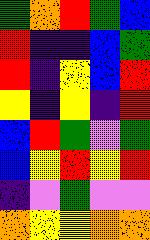[["green", "orange", "red", "green", "blue"], ["red", "indigo", "indigo", "blue", "green"], ["red", "indigo", "yellow", "blue", "red"], ["yellow", "indigo", "yellow", "indigo", "red"], ["blue", "red", "green", "violet", "green"], ["blue", "yellow", "red", "yellow", "red"], ["indigo", "violet", "green", "violet", "violet"], ["orange", "yellow", "yellow", "orange", "orange"]]